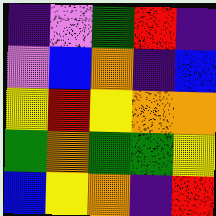[["indigo", "violet", "green", "red", "indigo"], ["violet", "blue", "orange", "indigo", "blue"], ["yellow", "red", "yellow", "orange", "orange"], ["green", "orange", "green", "green", "yellow"], ["blue", "yellow", "orange", "indigo", "red"]]